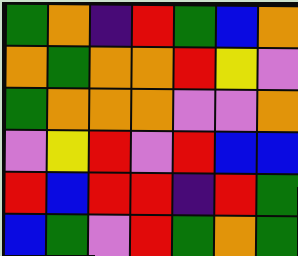[["green", "orange", "indigo", "red", "green", "blue", "orange"], ["orange", "green", "orange", "orange", "red", "yellow", "violet"], ["green", "orange", "orange", "orange", "violet", "violet", "orange"], ["violet", "yellow", "red", "violet", "red", "blue", "blue"], ["red", "blue", "red", "red", "indigo", "red", "green"], ["blue", "green", "violet", "red", "green", "orange", "green"]]